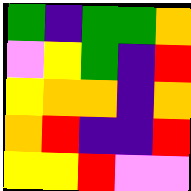[["green", "indigo", "green", "green", "orange"], ["violet", "yellow", "green", "indigo", "red"], ["yellow", "orange", "orange", "indigo", "orange"], ["orange", "red", "indigo", "indigo", "red"], ["yellow", "yellow", "red", "violet", "violet"]]